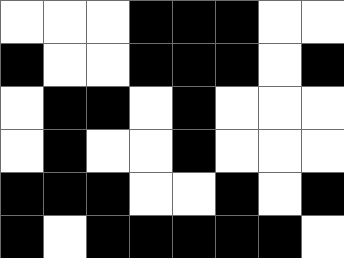[["white", "white", "white", "black", "black", "black", "white", "white"], ["black", "white", "white", "black", "black", "black", "white", "black"], ["white", "black", "black", "white", "black", "white", "white", "white"], ["white", "black", "white", "white", "black", "white", "white", "white"], ["black", "black", "black", "white", "white", "black", "white", "black"], ["black", "white", "black", "black", "black", "black", "black", "white"]]